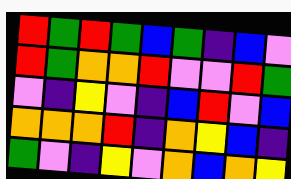[["red", "green", "red", "green", "blue", "green", "indigo", "blue", "violet"], ["red", "green", "orange", "orange", "red", "violet", "violet", "red", "green"], ["violet", "indigo", "yellow", "violet", "indigo", "blue", "red", "violet", "blue"], ["orange", "orange", "orange", "red", "indigo", "orange", "yellow", "blue", "indigo"], ["green", "violet", "indigo", "yellow", "violet", "orange", "blue", "orange", "yellow"]]